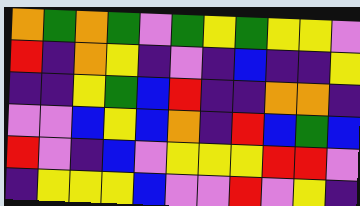[["orange", "green", "orange", "green", "violet", "green", "yellow", "green", "yellow", "yellow", "violet"], ["red", "indigo", "orange", "yellow", "indigo", "violet", "indigo", "blue", "indigo", "indigo", "yellow"], ["indigo", "indigo", "yellow", "green", "blue", "red", "indigo", "indigo", "orange", "orange", "indigo"], ["violet", "violet", "blue", "yellow", "blue", "orange", "indigo", "red", "blue", "green", "blue"], ["red", "violet", "indigo", "blue", "violet", "yellow", "yellow", "yellow", "red", "red", "violet"], ["indigo", "yellow", "yellow", "yellow", "blue", "violet", "violet", "red", "violet", "yellow", "indigo"]]